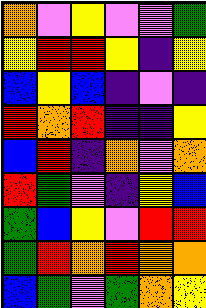[["orange", "violet", "yellow", "violet", "violet", "green"], ["yellow", "red", "red", "yellow", "indigo", "yellow"], ["blue", "yellow", "blue", "indigo", "violet", "indigo"], ["red", "orange", "red", "indigo", "indigo", "yellow"], ["blue", "red", "indigo", "orange", "violet", "orange"], ["red", "green", "violet", "indigo", "yellow", "blue"], ["green", "blue", "yellow", "violet", "red", "red"], ["green", "red", "orange", "red", "orange", "orange"], ["blue", "green", "violet", "green", "orange", "yellow"]]